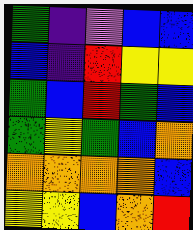[["green", "indigo", "violet", "blue", "blue"], ["blue", "indigo", "red", "yellow", "yellow"], ["green", "blue", "red", "green", "blue"], ["green", "yellow", "green", "blue", "orange"], ["orange", "orange", "orange", "orange", "blue"], ["yellow", "yellow", "blue", "orange", "red"]]